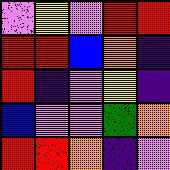[["violet", "yellow", "violet", "red", "red"], ["red", "red", "blue", "orange", "indigo"], ["red", "indigo", "violet", "yellow", "indigo"], ["blue", "violet", "violet", "green", "orange"], ["red", "red", "orange", "indigo", "violet"]]